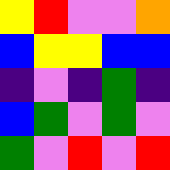[["yellow", "red", "violet", "violet", "orange"], ["blue", "yellow", "yellow", "blue", "blue"], ["indigo", "violet", "indigo", "green", "indigo"], ["blue", "green", "violet", "green", "violet"], ["green", "violet", "red", "violet", "red"]]